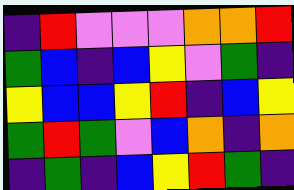[["indigo", "red", "violet", "violet", "violet", "orange", "orange", "red"], ["green", "blue", "indigo", "blue", "yellow", "violet", "green", "indigo"], ["yellow", "blue", "blue", "yellow", "red", "indigo", "blue", "yellow"], ["green", "red", "green", "violet", "blue", "orange", "indigo", "orange"], ["indigo", "green", "indigo", "blue", "yellow", "red", "green", "indigo"]]